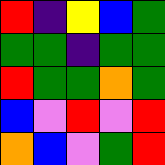[["red", "indigo", "yellow", "blue", "green"], ["green", "green", "indigo", "green", "green"], ["red", "green", "green", "orange", "green"], ["blue", "violet", "red", "violet", "red"], ["orange", "blue", "violet", "green", "red"]]